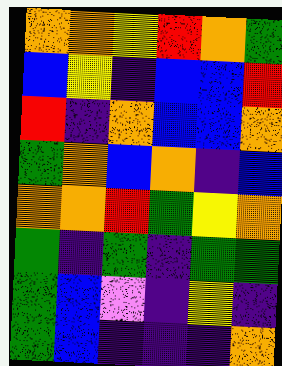[["orange", "orange", "yellow", "red", "orange", "green"], ["blue", "yellow", "indigo", "blue", "blue", "red"], ["red", "indigo", "orange", "blue", "blue", "orange"], ["green", "orange", "blue", "orange", "indigo", "blue"], ["orange", "orange", "red", "green", "yellow", "orange"], ["green", "indigo", "green", "indigo", "green", "green"], ["green", "blue", "violet", "indigo", "yellow", "indigo"], ["green", "blue", "indigo", "indigo", "indigo", "orange"]]